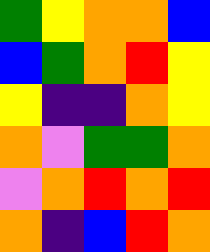[["green", "yellow", "orange", "orange", "blue"], ["blue", "green", "orange", "red", "yellow"], ["yellow", "indigo", "indigo", "orange", "yellow"], ["orange", "violet", "green", "green", "orange"], ["violet", "orange", "red", "orange", "red"], ["orange", "indigo", "blue", "red", "orange"]]